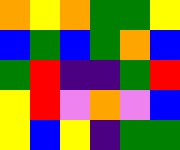[["orange", "yellow", "orange", "green", "green", "yellow"], ["blue", "green", "blue", "green", "orange", "blue"], ["green", "red", "indigo", "indigo", "green", "red"], ["yellow", "red", "violet", "orange", "violet", "blue"], ["yellow", "blue", "yellow", "indigo", "green", "green"]]